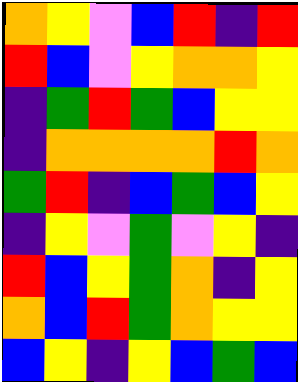[["orange", "yellow", "violet", "blue", "red", "indigo", "red"], ["red", "blue", "violet", "yellow", "orange", "orange", "yellow"], ["indigo", "green", "red", "green", "blue", "yellow", "yellow"], ["indigo", "orange", "orange", "orange", "orange", "red", "orange"], ["green", "red", "indigo", "blue", "green", "blue", "yellow"], ["indigo", "yellow", "violet", "green", "violet", "yellow", "indigo"], ["red", "blue", "yellow", "green", "orange", "indigo", "yellow"], ["orange", "blue", "red", "green", "orange", "yellow", "yellow"], ["blue", "yellow", "indigo", "yellow", "blue", "green", "blue"]]